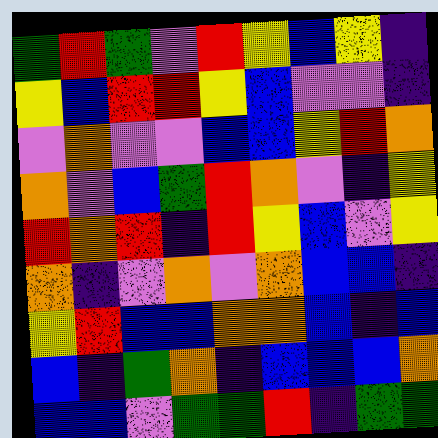[["green", "red", "green", "violet", "red", "yellow", "blue", "yellow", "indigo"], ["yellow", "blue", "red", "red", "yellow", "blue", "violet", "violet", "indigo"], ["violet", "orange", "violet", "violet", "blue", "blue", "yellow", "red", "orange"], ["orange", "violet", "blue", "green", "red", "orange", "violet", "indigo", "yellow"], ["red", "orange", "red", "indigo", "red", "yellow", "blue", "violet", "yellow"], ["orange", "indigo", "violet", "orange", "violet", "orange", "blue", "blue", "indigo"], ["yellow", "red", "blue", "blue", "orange", "orange", "blue", "indigo", "blue"], ["blue", "indigo", "green", "orange", "indigo", "blue", "blue", "blue", "orange"], ["blue", "blue", "violet", "green", "green", "red", "indigo", "green", "green"]]